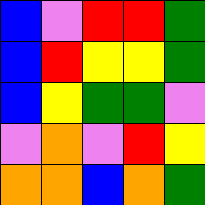[["blue", "violet", "red", "red", "green"], ["blue", "red", "yellow", "yellow", "green"], ["blue", "yellow", "green", "green", "violet"], ["violet", "orange", "violet", "red", "yellow"], ["orange", "orange", "blue", "orange", "green"]]